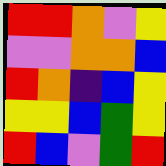[["red", "red", "orange", "violet", "yellow"], ["violet", "violet", "orange", "orange", "blue"], ["red", "orange", "indigo", "blue", "yellow"], ["yellow", "yellow", "blue", "green", "yellow"], ["red", "blue", "violet", "green", "red"]]